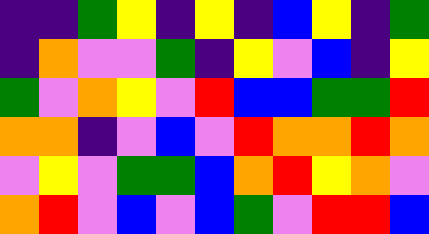[["indigo", "indigo", "green", "yellow", "indigo", "yellow", "indigo", "blue", "yellow", "indigo", "green"], ["indigo", "orange", "violet", "violet", "green", "indigo", "yellow", "violet", "blue", "indigo", "yellow"], ["green", "violet", "orange", "yellow", "violet", "red", "blue", "blue", "green", "green", "red"], ["orange", "orange", "indigo", "violet", "blue", "violet", "red", "orange", "orange", "red", "orange"], ["violet", "yellow", "violet", "green", "green", "blue", "orange", "red", "yellow", "orange", "violet"], ["orange", "red", "violet", "blue", "violet", "blue", "green", "violet", "red", "red", "blue"]]